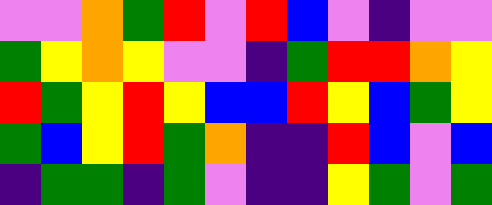[["violet", "violet", "orange", "green", "red", "violet", "red", "blue", "violet", "indigo", "violet", "violet"], ["green", "yellow", "orange", "yellow", "violet", "violet", "indigo", "green", "red", "red", "orange", "yellow"], ["red", "green", "yellow", "red", "yellow", "blue", "blue", "red", "yellow", "blue", "green", "yellow"], ["green", "blue", "yellow", "red", "green", "orange", "indigo", "indigo", "red", "blue", "violet", "blue"], ["indigo", "green", "green", "indigo", "green", "violet", "indigo", "indigo", "yellow", "green", "violet", "green"]]